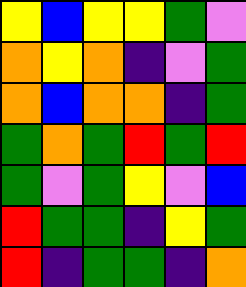[["yellow", "blue", "yellow", "yellow", "green", "violet"], ["orange", "yellow", "orange", "indigo", "violet", "green"], ["orange", "blue", "orange", "orange", "indigo", "green"], ["green", "orange", "green", "red", "green", "red"], ["green", "violet", "green", "yellow", "violet", "blue"], ["red", "green", "green", "indigo", "yellow", "green"], ["red", "indigo", "green", "green", "indigo", "orange"]]